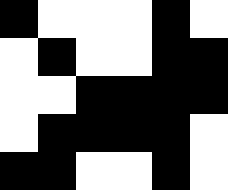[["black", "white", "white", "white", "black", "white"], ["white", "black", "white", "white", "black", "black"], ["white", "white", "black", "black", "black", "black"], ["white", "black", "black", "black", "black", "white"], ["black", "black", "white", "white", "black", "white"]]